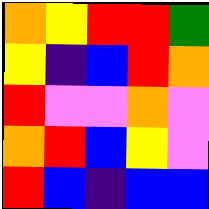[["orange", "yellow", "red", "red", "green"], ["yellow", "indigo", "blue", "red", "orange"], ["red", "violet", "violet", "orange", "violet"], ["orange", "red", "blue", "yellow", "violet"], ["red", "blue", "indigo", "blue", "blue"]]